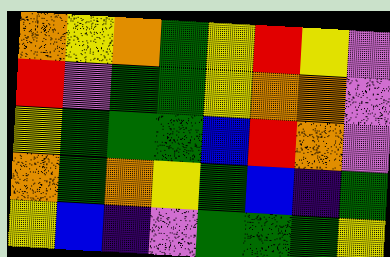[["orange", "yellow", "orange", "green", "yellow", "red", "yellow", "violet"], ["red", "violet", "green", "green", "yellow", "orange", "orange", "violet"], ["yellow", "green", "green", "green", "blue", "red", "orange", "violet"], ["orange", "green", "orange", "yellow", "green", "blue", "indigo", "green"], ["yellow", "blue", "indigo", "violet", "green", "green", "green", "yellow"]]